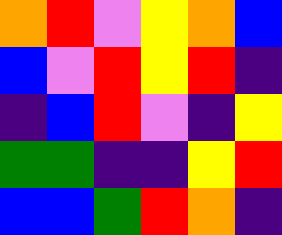[["orange", "red", "violet", "yellow", "orange", "blue"], ["blue", "violet", "red", "yellow", "red", "indigo"], ["indigo", "blue", "red", "violet", "indigo", "yellow"], ["green", "green", "indigo", "indigo", "yellow", "red"], ["blue", "blue", "green", "red", "orange", "indigo"]]